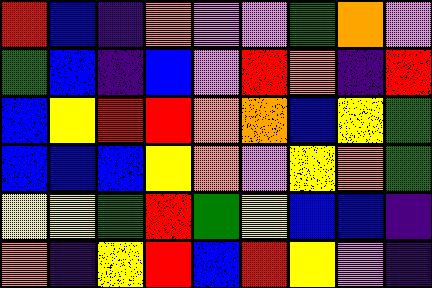[["red", "blue", "indigo", "orange", "violet", "violet", "green", "orange", "violet"], ["green", "blue", "indigo", "blue", "violet", "red", "orange", "indigo", "red"], ["blue", "yellow", "red", "red", "orange", "orange", "blue", "yellow", "green"], ["blue", "blue", "blue", "yellow", "orange", "violet", "yellow", "orange", "green"], ["yellow", "yellow", "green", "red", "green", "yellow", "blue", "blue", "indigo"], ["orange", "indigo", "yellow", "red", "blue", "red", "yellow", "violet", "indigo"]]